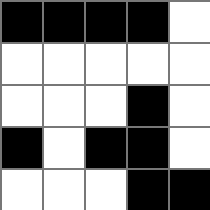[["black", "black", "black", "black", "white"], ["white", "white", "white", "white", "white"], ["white", "white", "white", "black", "white"], ["black", "white", "black", "black", "white"], ["white", "white", "white", "black", "black"]]